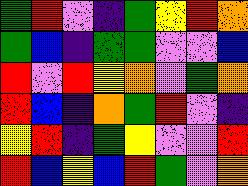[["green", "red", "violet", "indigo", "green", "yellow", "red", "orange"], ["green", "blue", "indigo", "green", "green", "violet", "violet", "blue"], ["red", "violet", "red", "yellow", "orange", "violet", "green", "orange"], ["red", "blue", "indigo", "orange", "green", "red", "violet", "indigo"], ["yellow", "red", "indigo", "green", "yellow", "violet", "violet", "red"], ["red", "blue", "yellow", "blue", "red", "green", "violet", "orange"]]